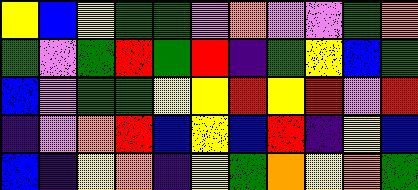[["yellow", "blue", "yellow", "green", "green", "violet", "orange", "violet", "violet", "green", "orange"], ["green", "violet", "green", "red", "green", "red", "indigo", "green", "yellow", "blue", "green"], ["blue", "violet", "green", "green", "yellow", "yellow", "red", "yellow", "red", "violet", "red"], ["indigo", "violet", "orange", "red", "blue", "yellow", "blue", "red", "indigo", "yellow", "blue"], ["blue", "indigo", "yellow", "orange", "indigo", "yellow", "green", "orange", "yellow", "orange", "green"]]